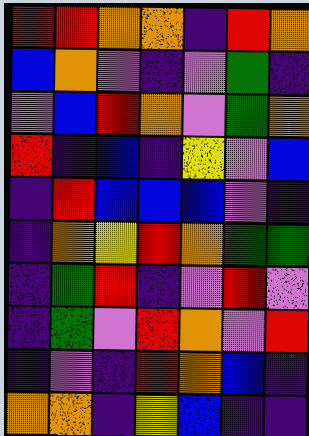[["red", "red", "orange", "orange", "indigo", "red", "orange"], ["blue", "orange", "violet", "indigo", "violet", "green", "indigo"], ["violet", "blue", "red", "orange", "violet", "green", "orange"], ["red", "indigo", "blue", "indigo", "yellow", "violet", "blue"], ["indigo", "red", "blue", "blue", "blue", "violet", "indigo"], ["indigo", "orange", "yellow", "red", "orange", "green", "green"], ["indigo", "green", "red", "indigo", "violet", "red", "violet"], ["indigo", "green", "violet", "red", "orange", "violet", "red"], ["indigo", "violet", "indigo", "red", "orange", "blue", "indigo"], ["orange", "orange", "indigo", "yellow", "blue", "indigo", "indigo"]]